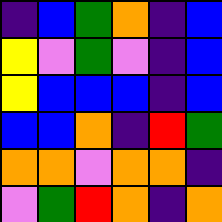[["indigo", "blue", "green", "orange", "indigo", "blue"], ["yellow", "violet", "green", "violet", "indigo", "blue"], ["yellow", "blue", "blue", "blue", "indigo", "blue"], ["blue", "blue", "orange", "indigo", "red", "green"], ["orange", "orange", "violet", "orange", "orange", "indigo"], ["violet", "green", "red", "orange", "indigo", "orange"]]